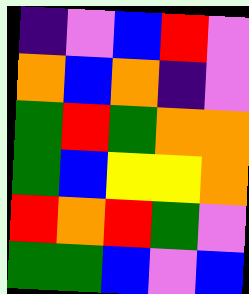[["indigo", "violet", "blue", "red", "violet"], ["orange", "blue", "orange", "indigo", "violet"], ["green", "red", "green", "orange", "orange"], ["green", "blue", "yellow", "yellow", "orange"], ["red", "orange", "red", "green", "violet"], ["green", "green", "blue", "violet", "blue"]]